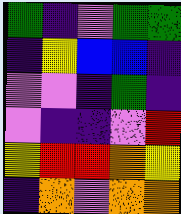[["green", "indigo", "violet", "green", "green"], ["indigo", "yellow", "blue", "blue", "indigo"], ["violet", "violet", "indigo", "green", "indigo"], ["violet", "indigo", "indigo", "violet", "red"], ["yellow", "red", "red", "orange", "yellow"], ["indigo", "orange", "violet", "orange", "orange"]]